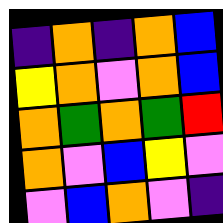[["indigo", "orange", "indigo", "orange", "blue"], ["yellow", "orange", "violet", "orange", "blue"], ["orange", "green", "orange", "green", "red"], ["orange", "violet", "blue", "yellow", "violet"], ["violet", "blue", "orange", "violet", "indigo"]]